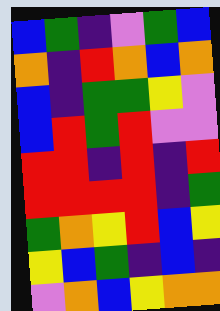[["blue", "green", "indigo", "violet", "green", "blue"], ["orange", "indigo", "red", "orange", "blue", "orange"], ["blue", "indigo", "green", "green", "yellow", "violet"], ["blue", "red", "green", "red", "violet", "violet"], ["red", "red", "indigo", "red", "indigo", "red"], ["red", "red", "red", "red", "indigo", "green"], ["green", "orange", "yellow", "red", "blue", "yellow"], ["yellow", "blue", "green", "indigo", "blue", "indigo"], ["violet", "orange", "blue", "yellow", "orange", "orange"]]